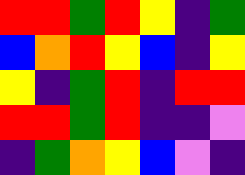[["red", "red", "green", "red", "yellow", "indigo", "green"], ["blue", "orange", "red", "yellow", "blue", "indigo", "yellow"], ["yellow", "indigo", "green", "red", "indigo", "red", "red"], ["red", "red", "green", "red", "indigo", "indigo", "violet"], ["indigo", "green", "orange", "yellow", "blue", "violet", "indigo"]]